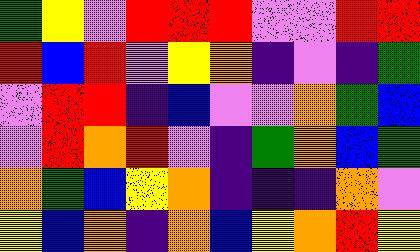[["green", "yellow", "violet", "red", "red", "red", "violet", "violet", "red", "red"], ["red", "blue", "red", "violet", "yellow", "orange", "indigo", "violet", "indigo", "green"], ["violet", "red", "red", "indigo", "blue", "violet", "violet", "orange", "green", "blue"], ["violet", "red", "orange", "red", "violet", "indigo", "green", "orange", "blue", "green"], ["orange", "green", "blue", "yellow", "orange", "indigo", "indigo", "indigo", "orange", "violet"], ["yellow", "blue", "orange", "indigo", "orange", "blue", "yellow", "orange", "red", "yellow"]]